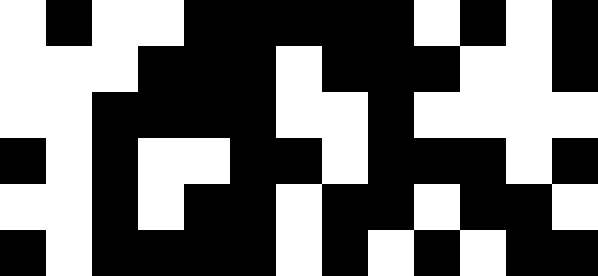[["white", "black", "white", "white", "black", "black", "black", "black", "black", "white", "black", "white", "black"], ["white", "white", "white", "black", "black", "black", "white", "black", "black", "black", "white", "white", "black"], ["white", "white", "black", "black", "black", "black", "white", "white", "black", "white", "white", "white", "white"], ["black", "white", "black", "white", "white", "black", "black", "white", "black", "black", "black", "white", "black"], ["white", "white", "black", "white", "black", "black", "white", "black", "black", "white", "black", "black", "white"], ["black", "white", "black", "black", "black", "black", "white", "black", "white", "black", "white", "black", "black"]]